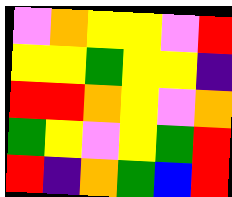[["violet", "orange", "yellow", "yellow", "violet", "red"], ["yellow", "yellow", "green", "yellow", "yellow", "indigo"], ["red", "red", "orange", "yellow", "violet", "orange"], ["green", "yellow", "violet", "yellow", "green", "red"], ["red", "indigo", "orange", "green", "blue", "red"]]